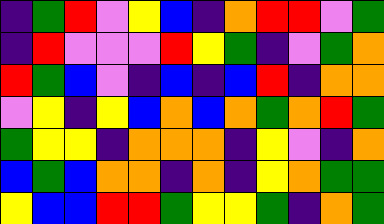[["indigo", "green", "red", "violet", "yellow", "blue", "indigo", "orange", "red", "red", "violet", "green"], ["indigo", "red", "violet", "violet", "violet", "red", "yellow", "green", "indigo", "violet", "green", "orange"], ["red", "green", "blue", "violet", "indigo", "blue", "indigo", "blue", "red", "indigo", "orange", "orange"], ["violet", "yellow", "indigo", "yellow", "blue", "orange", "blue", "orange", "green", "orange", "red", "green"], ["green", "yellow", "yellow", "indigo", "orange", "orange", "orange", "indigo", "yellow", "violet", "indigo", "orange"], ["blue", "green", "blue", "orange", "orange", "indigo", "orange", "indigo", "yellow", "orange", "green", "green"], ["yellow", "blue", "blue", "red", "red", "green", "yellow", "yellow", "green", "indigo", "orange", "green"]]